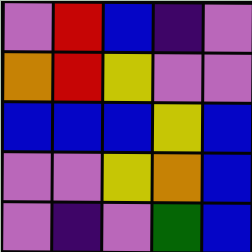[["violet", "red", "blue", "indigo", "violet"], ["orange", "red", "yellow", "violet", "violet"], ["blue", "blue", "blue", "yellow", "blue"], ["violet", "violet", "yellow", "orange", "blue"], ["violet", "indigo", "violet", "green", "blue"]]